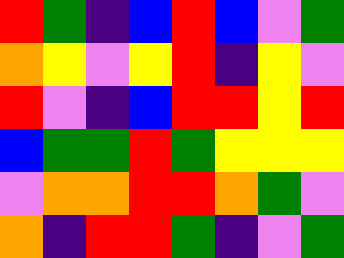[["red", "green", "indigo", "blue", "red", "blue", "violet", "green"], ["orange", "yellow", "violet", "yellow", "red", "indigo", "yellow", "violet"], ["red", "violet", "indigo", "blue", "red", "red", "yellow", "red"], ["blue", "green", "green", "red", "green", "yellow", "yellow", "yellow"], ["violet", "orange", "orange", "red", "red", "orange", "green", "violet"], ["orange", "indigo", "red", "red", "green", "indigo", "violet", "green"]]